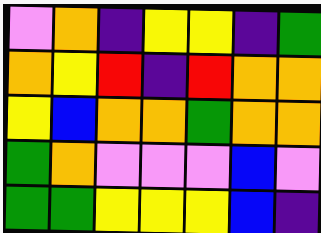[["violet", "orange", "indigo", "yellow", "yellow", "indigo", "green"], ["orange", "yellow", "red", "indigo", "red", "orange", "orange"], ["yellow", "blue", "orange", "orange", "green", "orange", "orange"], ["green", "orange", "violet", "violet", "violet", "blue", "violet"], ["green", "green", "yellow", "yellow", "yellow", "blue", "indigo"]]